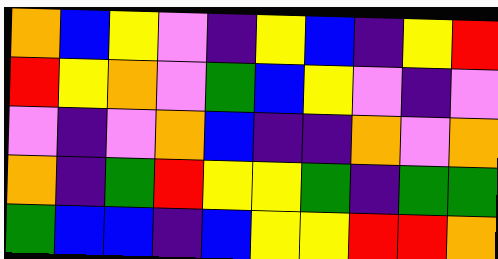[["orange", "blue", "yellow", "violet", "indigo", "yellow", "blue", "indigo", "yellow", "red"], ["red", "yellow", "orange", "violet", "green", "blue", "yellow", "violet", "indigo", "violet"], ["violet", "indigo", "violet", "orange", "blue", "indigo", "indigo", "orange", "violet", "orange"], ["orange", "indigo", "green", "red", "yellow", "yellow", "green", "indigo", "green", "green"], ["green", "blue", "blue", "indigo", "blue", "yellow", "yellow", "red", "red", "orange"]]